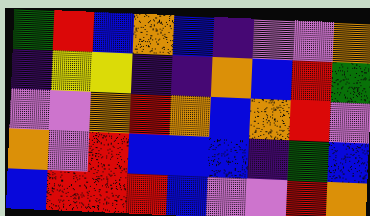[["green", "red", "blue", "orange", "blue", "indigo", "violet", "violet", "orange"], ["indigo", "yellow", "yellow", "indigo", "indigo", "orange", "blue", "red", "green"], ["violet", "violet", "orange", "red", "orange", "blue", "orange", "red", "violet"], ["orange", "violet", "red", "blue", "blue", "blue", "indigo", "green", "blue"], ["blue", "red", "red", "red", "blue", "violet", "violet", "red", "orange"]]